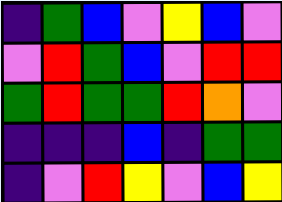[["indigo", "green", "blue", "violet", "yellow", "blue", "violet"], ["violet", "red", "green", "blue", "violet", "red", "red"], ["green", "red", "green", "green", "red", "orange", "violet"], ["indigo", "indigo", "indigo", "blue", "indigo", "green", "green"], ["indigo", "violet", "red", "yellow", "violet", "blue", "yellow"]]